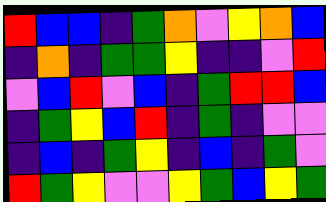[["red", "blue", "blue", "indigo", "green", "orange", "violet", "yellow", "orange", "blue"], ["indigo", "orange", "indigo", "green", "green", "yellow", "indigo", "indigo", "violet", "red"], ["violet", "blue", "red", "violet", "blue", "indigo", "green", "red", "red", "blue"], ["indigo", "green", "yellow", "blue", "red", "indigo", "green", "indigo", "violet", "violet"], ["indigo", "blue", "indigo", "green", "yellow", "indigo", "blue", "indigo", "green", "violet"], ["red", "green", "yellow", "violet", "violet", "yellow", "green", "blue", "yellow", "green"]]